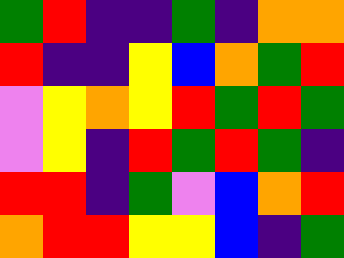[["green", "red", "indigo", "indigo", "green", "indigo", "orange", "orange"], ["red", "indigo", "indigo", "yellow", "blue", "orange", "green", "red"], ["violet", "yellow", "orange", "yellow", "red", "green", "red", "green"], ["violet", "yellow", "indigo", "red", "green", "red", "green", "indigo"], ["red", "red", "indigo", "green", "violet", "blue", "orange", "red"], ["orange", "red", "red", "yellow", "yellow", "blue", "indigo", "green"]]